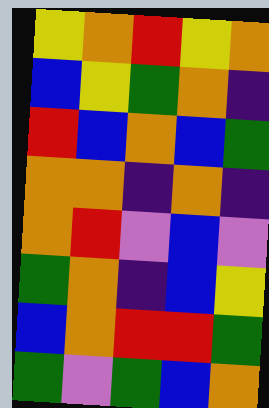[["yellow", "orange", "red", "yellow", "orange"], ["blue", "yellow", "green", "orange", "indigo"], ["red", "blue", "orange", "blue", "green"], ["orange", "orange", "indigo", "orange", "indigo"], ["orange", "red", "violet", "blue", "violet"], ["green", "orange", "indigo", "blue", "yellow"], ["blue", "orange", "red", "red", "green"], ["green", "violet", "green", "blue", "orange"]]